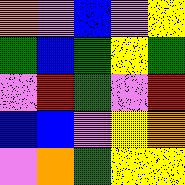[["orange", "violet", "blue", "violet", "yellow"], ["green", "blue", "green", "yellow", "green"], ["violet", "red", "green", "violet", "red"], ["blue", "blue", "violet", "yellow", "orange"], ["violet", "orange", "green", "yellow", "yellow"]]